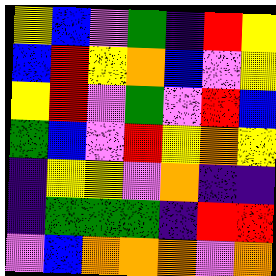[["yellow", "blue", "violet", "green", "indigo", "red", "yellow"], ["blue", "red", "yellow", "orange", "blue", "violet", "yellow"], ["yellow", "red", "violet", "green", "violet", "red", "blue"], ["green", "blue", "violet", "red", "yellow", "orange", "yellow"], ["indigo", "yellow", "yellow", "violet", "orange", "indigo", "indigo"], ["indigo", "green", "green", "green", "indigo", "red", "red"], ["violet", "blue", "orange", "orange", "orange", "violet", "orange"]]